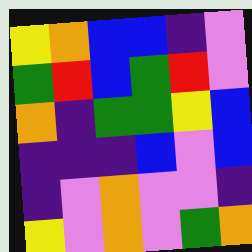[["yellow", "orange", "blue", "blue", "indigo", "violet"], ["green", "red", "blue", "green", "red", "violet"], ["orange", "indigo", "green", "green", "yellow", "blue"], ["indigo", "indigo", "indigo", "blue", "violet", "blue"], ["indigo", "violet", "orange", "violet", "violet", "indigo"], ["yellow", "violet", "orange", "violet", "green", "orange"]]